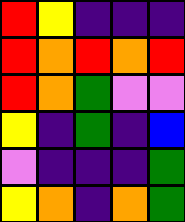[["red", "yellow", "indigo", "indigo", "indigo"], ["red", "orange", "red", "orange", "red"], ["red", "orange", "green", "violet", "violet"], ["yellow", "indigo", "green", "indigo", "blue"], ["violet", "indigo", "indigo", "indigo", "green"], ["yellow", "orange", "indigo", "orange", "green"]]